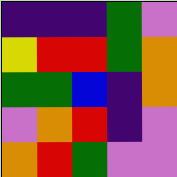[["indigo", "indigo", "indigo", "green", "violet"], ["yellow", "red", "red", "green", "orange"], ["green", "green", "blue", "indigo", "orange"], ["violet", "orange", "red", "indigo", "violet"], ["orange", "red", "green", "violet", "violet"]]